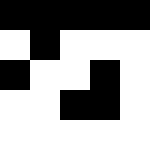[["black", "black", "black", "black", "black"], ["white", "black", "white", "white", "white"], ["black", "white", "white", "black", "white"], ["white", "white", "black", "black", "white"], ["white", "white", "white", "white", "white"]]